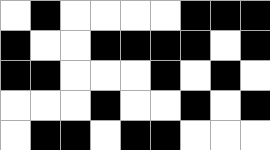[["white", "black", "white", "white", "white", "white", "black", "black", "black"], ["black", "white", "white", "black", "black", "black", "black", "white", "black"], ["black", "black", "white", "white", "white", "black", "white", "black", "white"], ["white", "white", "white", "black", "white", "white", "black", "white", "black"], ["white", "black", "black", "white", "black", "black", "white", "white", "white"]]